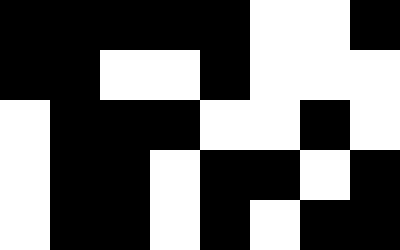[["black", "black", "black", "black", "black", "white", "white", "black"], ["black", "black", "white", "white", "black", "white", "white", "white"], ["white", "black", "black", "black", "white", "white", "black", "white"], ["white", "black", "black", "white", "black", "black", "white", "black"], ["white", "black", "black", "white", "black", "white", "black", "black"]]